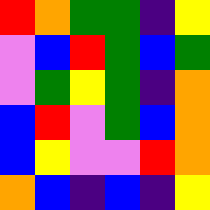[["red", "orange", "green", "green", "indigo", "yellow"], ["violet", "blue", "red", "green", "blue", "green"], ["violet", "green", "yellow", "green", "indigo", "orange"], ["blue", "red", "violet", "green", "blue", "orange"], ["blue", "yellow", "violet", "violet", "red", "orange"], ["orange", "blue", "indigo", "blue", "indigo", "yellow"]]